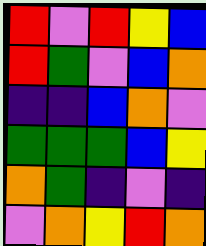[["red", "violet", "red", "yellow", "blue"], ["red", "green", "violet", "blue", "orange"], ["indigo", "indigo", "blue", "orange", "violet"], ["green", "green", "green", "blue", "yellow"], ["orange", "green", "indigo", "violet", "indigo"], ["violet", "orange", "yellow", "red", "orange"]]